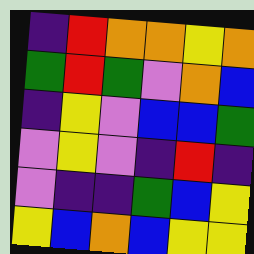[["indigo", "red", "orange", "orange", "yellow", "orange"], ["green", "red", "green", "violet", "orange", "blue"], ["indigo", "yellow", "violet", "blue", "blue", "green"], ["violet", "yellow", "violet", "indigo", "red", "indigo"], ["violet", "indigo", "indigo", "green", "blue", "yellow"], ["yellow", "blue", "orange", "blue", "yellow", "yellow"]]